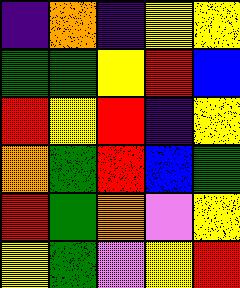[["indigo", "orange", "indigo", "yellow", "yellow"], ["green", "green", "yellow", "red", "blue"], ["red", "yellow", "red", "indigo", "yellow"], ["orange", "green", "red", "blue", "green"], ["red", "green", "orange", "violet", "yellow"], ["yellow", "green", "violet", "yellow", "red"]]